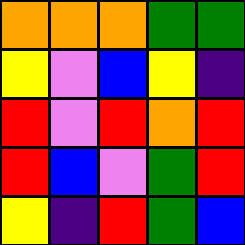[["orange", "orange", "orange", "green", "green"], ["yellow", "violet", "blue", "yellow", "indigo"], ["red", "violet", "red", "orange", "red"], ["red", "blue", "violet", "green", "red"], ["yellow", "indigo", "red", "green", "blue"]]